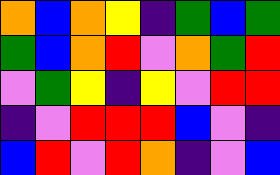[["orange", "blue", "orange", "yellow", "indigo", "green", "blue", "green"], ["green", "blue", "orange", "red", "violet", "orange", "green", "red"], ["violet", "green", "yellow", "indigo", "yellow", "violet", "red", "red"], ["indigo", "violet", "red", "red", "red", "blue", "violet", "indigo"], ["blue", "red", "violet", "red", "orange", "indigo", "violet", "blue"]]